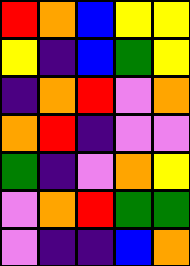[["red", "orange", "blue", "yellow", "yellow"], ["yellow", "indigo", "blue", "green", "yellow"], ["indigo", "orange", "red", "violet", "orange"], ["orange", "red", "indigo", "violet", "violet"], ["green", "indigo", "violet", "orange", "yellow"], ["violet", "orange", "red", "green", "green"], ["violet", "indigo", "indigo", "blue", "orange"]]